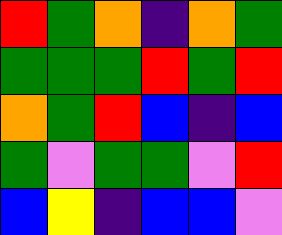[["red", "green", "orange", "indigo", "orange", "green"], ["green", "green", "green", "red", "green", "red"], ["orange", "green", "red", "blue", "indigo", "blue"], ["green", "violet", "green", "green", "violet", "red"], ["blue", "yellow", "indigo", "blue", "blue", "violet"]]